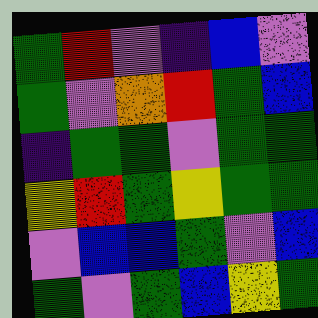[["green", "red", "violet", "indigo", "blue", "violet"], ["green", "violet", "orange", "red", "green", "blue"], ["indigo", "green", "green", "violet", "green", "green"], ["yellow", "red", "green", "yellow", "green", "green"], ["violet", "blue", "blue", "green", "violet", "blue"], ["green", "violet", "green", "blue", "yellow", "green"]]